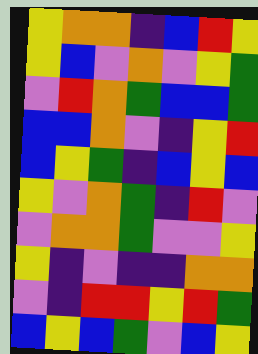[["yellow", "orange", "orange", "indigo", "blue", "red", "yellow"], ["yellow", "blue", "violet", "orange", "violet", "yellow", "green"], ["violet", "red", "orange", "green", "blue", "blue", "green"], ["blue", "blue", "orange", "violet", "indigo", "yellow", "red"], ["blue", "yellow", "green", "indigo", "blue", "yellow", "blue"], ["yellow", "violet", "orange", "green", "indigo", "red", "violet"], ["violet", "orange", "orange", "green", "violet", "violet", "yellow"], ["yellow", "indigo", "violet", "indigo", "indigo", "orange", "orange"], ["violet", "indigo", "red", "red", "yellow", "red", "green"], ["blue", "yellow", "blue", "green", "violet", "blue", "yellow"]]